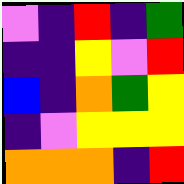[["violet", "indigo", "red", "indigo", "green"], ["indigo", "indigo", "yellow", "violet", "red"], ["blue", "indigo", "orange", "green", "yellow"], ["indigo", "violet", "yellow", "yellow", "yellow"], ["orange", "orange", "orange", "indigo", "red"]]